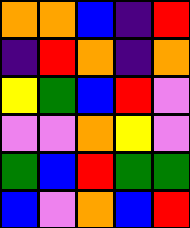[["orange", "orange", "blue", "indigo", "red"], ["indigo", "red", "orange", "indigo", "orange"], ["yellow", "green", "blue", "red", "violet"], ["violet", "violet", "orange", "yellow", "violet"], ["green", "blue", "red", "green", "green"], ["blue", "violet", "orange", "blue", "red"]]